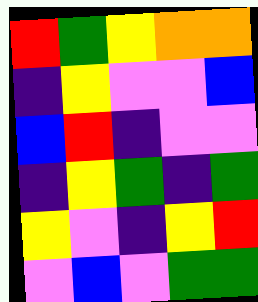[["red", "green", "yellow", "orange", "orange"], ["indigo", "yellow", "violet", "violet", "blue"], ["blue", "red", "indigo", "violet", "violet"], ["indigo", "yellow", "green", "indigo", "green"], ["yellow", "violet", "indigo", "yellow", "red"], ["violet", "blue", "violet", "green", "green"]]